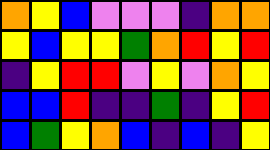[["orange", "yellow", "blue", "violet", "violet", "violet", "indigo", "orange", "orange"], ["yellow", "blue", "yellow", "yellow", "green", "orange", "red", "yellow", "red"], ["indigo", "yellow", "red", "red", "violet", "yellow", "violet", "orange", "yellow"], ["blue", "blue", "red", "indigo", "indigo", "green", "indigo", "yellow", "red"], ["blue", "green", "yellow", "orange", "blue", "indigo", "blue", "indigo", "yellow"]]